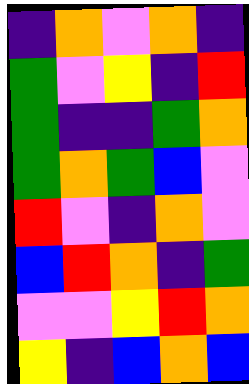[["indigo", "orange", "violet", "orange", "indigo"], ["green", "violet", "yellow", "indigo", "red"], ["green", "indigo", "indigo", "green", "orange"], ["green", "orange", "green", "blue", "violet"], ["red", "violet", "indigo", "orange", "violet"], ["blue", "red", "orange", "indigo", "green"], ["violet", "violet", "yellow", "red", "orange"], ["yellow", "indigo", "blue", "orange", "blue"]]